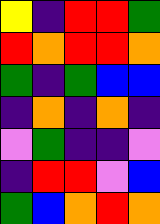[["yellow", "indigo", "red", "red", "green"], ["red", "orange", "red", "red", "orange"], ["green", "indigo", "green", "blue", "blue"], ["indigo", "orange", "indigo", "orange", "indigo"], ["violet", "green", "indigo", "indigo", "violet"], ["indigo", "red", "red", "violet", "blue"], ["green", "blue", "orange", "red", "orange"]]